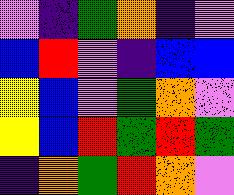[["violet", "indigo", "green", "orange", "indigo", "violet"], ["blue", "red", "violet", "indigo", "blue", "blue"], ["yellow", "blue", "violet", "green", "orange", "violet"], ["yellow", "blue", "red", "green", "red", "green"], ["indigo", "orange", "green", "red", "orange", "violet"]]